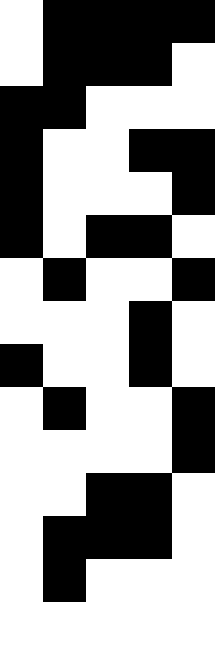[["white", "black", "black", "black", "black"], ["white", "black", "black", "black", "white"], ["black", "black", "white", "white", "white"], ["black", "white", "white", "black", "black"], ["black", "white", "white", "white", "black"], ["black", "white", "black", "black", "white"], ["white", "black", "white", "white", "black"], ["white", "white", "white", "black", "white"], ["black", "white", "white", "black", "white"], ["white", "black", "white", "white", "black"], ["white", "white", "white", "white", "black"], ["white", "white", "black", "black", "white"], ["white", "black", "black", "black", "white"], ["white", "black", "white", "white", "white"], ["white", "white", "white", "white", "white"]]